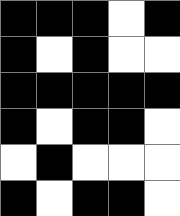[["black", "black", "black", "white", "black"], ["black", "white", "black", "white", "white"], ["black", "black", "black", "black", "black"], ["black", "white", "black", "black", "white"], ["white", "black", "white", "white", "white"], ["black", "white", "black", "black", "white"]]